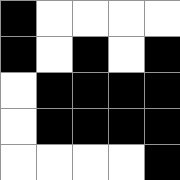[["black", "white", "white", "white", "white"], ["black", "white", "black", "white", "black"], ["white", "black", "black", "black", "black"], ["white", "black", "black", "black", "black"], ["white", "white", "white", "white", "black"]]